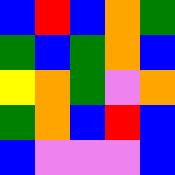[["blue", "red", "blue", "orange", "green"], ["green", "blue", "green", "orange", "blue"], ["yellow", "orange", "green", "violet", "orange"], ["green", "orange", "blue", "red", "blue"], ["blue", "violet", "violet", "violet", "blue"]]